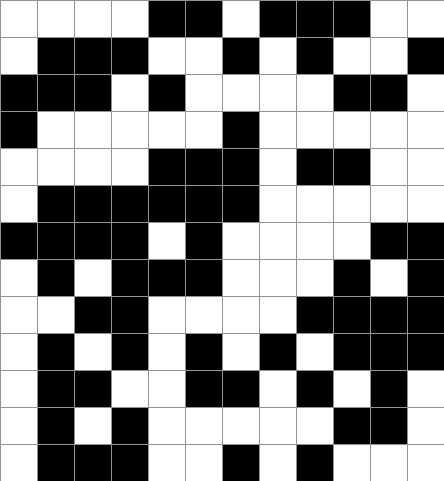[["white", "white", "white", "white", "black", "black", "white", "black", "black", "black", "white", "white"], ["white", "black", "black", "black", "white", "white", "black", "white", "black", "white", "white", "black"], ["black", "black", "black", "white", "black", "white", "white", "white", "white", "black", "black", "white"], ["black", "white", "white", "white", "white", "white", "black", "white", "white", "white", "white", "white"], ["white", "white", "white", "white", "black", "black", "black", "white", "black", "black", "white", "white"], ["white", "black", "black", "black", "black", "black", "black", "white", "white", "white", "white", "white"], ["black", "black", "black", "black", "white", "black", "white", "white", "white", "white", "black", "black"], ["white", "black", "white", "black", "black", "black", "white", "white", "white", "black", "white", "black"], ["white", "white", "black", "black", "white", "white", "white", "white", "black", "black", "black", "black"], ["white", "black", "white", "black", "white", "black", "white", "black", "white", "black", "black", "black"], ["white", "black", "black", "white", "white", "black", "black", "white", "black", "white", "black", "white"], ["white", "black", "white", "black", "white", "white", "white", "white", "white", "black", "black", "white"], ["white", "black", "black", "black", "white", "white", "black", "white", "black", "white", "white", "white"]]